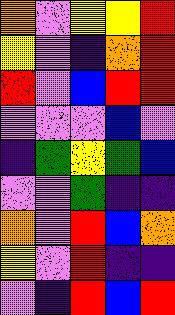[["orange", "violet", "yellow", "yellow", "red"], ["yellow", "violet", "indigo", "orange", "red"], ["red", "violet", "blue", "red", "red"], ["violet", "violet", "violet", "blue", "violet"], ["indigo", "green", "yellow", "green", "blue"], ["violet", "violet", "green", "indigo", "indigo"], ["orange", "violet", "red", "blue", "orange"], ["yellow", "violet", "red", "indigo", "indigo"], ["violet", "indigo", "red", "blue", "red"]]